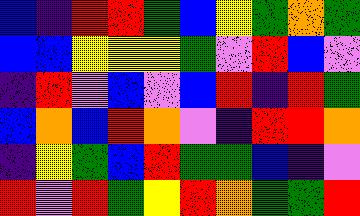[["blue", "indigo", "red", "red", "green", "blue", "yellow", "green", "orange", "green"], ["blue", "blue", "yellow", "yellow", "yellow", "green", "violet", "red", "blue", "violet"], ["indigo", "red", "violet", "blue", "violet", "blue", "red", "indigo", "red", "green"], ["blue", "orange", "blue", "red", "orange", "violet", "indigo", "red", "red", "orange"], ["indigo", "yellow", "green", "blue", "red", "green", "green", "blue", "indigo", "violet"], ["red", "violet", "red", "green", "yellow", "red", "orange", "green", "green", "red"]]